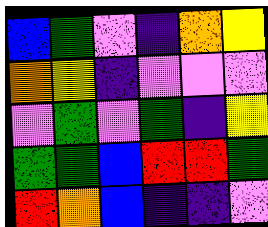[["blue", "green", "violet", "indigo", "orange", "yellow"], ["orange", "yellow", "indigo", "violet", "violet", "violet"], ["violet", "green", "violet", "green", "indigo", "yellow"], ["green", "green", "blue", "red", "red", "green"], ["red", "orange", "blue", "indigo", "indigo", "violet"]]